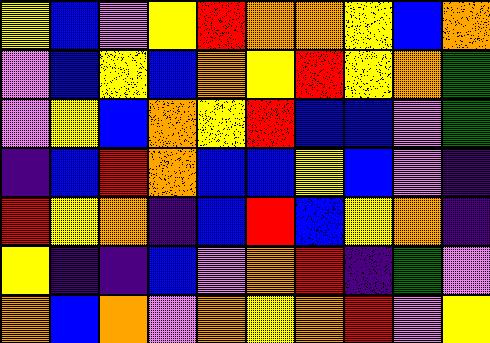[["yellow", "blue", "violet", "yellow", "red", "orange", "orange", "yellow", "blue", "orange"], ["violet", "blue", "yellow", "blue", "orange", "yellow", "red", "yellow", "orange", "green"], ["violet", "yellow", "blue", "orange", "yellow", "red", "blue", "blue", "violet", "green"], ["indigo", "blue", "red", "orange", "blue", "blue", "yellow", "blue", "violet", "indigo"], ["red", "yellow", "orange", "indigo", "blue", "red", "blue", "yellow", "orange", "indigo"], ["yellow", "indigo", "indigo", "blue", "violet", "orange", "red", "indigo", "green", "violet"], ["orange", "blue", "orange", "violet", "orange", "yellow", "orange", "red", "violet", "yellow"]]